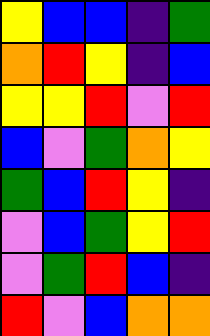[["yellow", "blue", "blue", "indigo", "green"], ["orange", "red", "yellow", "indigo", "blue"], ["yellow", "yellow", "red", "violet", "red"], ["blue", "violet", "green", "orange", "yellow"], ["green", "blue", "red", "yellow", "indigo"], ["violet", "blue", "green", "yellow", "red"], ["violet", "green", "red", "blue", "indigo"], ["red", "violet", "blue", "orange", "orange"]]